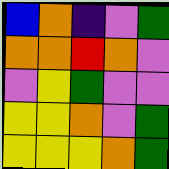[["blue", "orange", "indigo", "violet", "green"], ["orange", "orange", "red", "orange", "violet"], ["violet", "yellow", "green", "violet", "violet"], ["yellow", "yellow", "orange", "violet", "green"], ["yellow", "yellow", "yellow", "orange", "green"]]